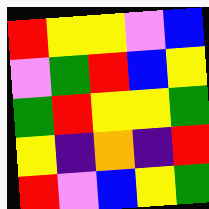[["red", "yellow", "yellow", "violet", "blue"], ["violet", "green", "red", "blue", "yellow"], ["green", "red", "yellow", "yellow", "green"], ["yellow", "indigo", "orange", "indigo", "red"], ["red", "violet", "blue", "yellow", "green"]]